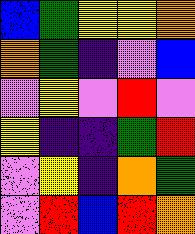[["blue", "green", "yellow", "yellow", "orange"], ["orange", "green", "indigo", "violet", "blue"], ["violet", "yellow", "violet", "red", "violet"], ["yellow", "indigo", "indigo", "green", "red"], ["violet", "yellow", "indigo", "orange", "green"], ["violet", "red", "blue", "red", "orange"]]